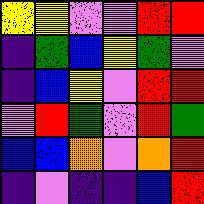[["yellow", "yellow", "violet", "violet", "red", "red"], ["indigo", "green", "blue", "yellow", "green", "violet"], ["indigo", "blue", "yellow", "violet", "red", "red"], ["violet", "red", "green", "violet", "red", "green"], ["blue", "blue", "orange", "violet", "orange", "red"], ["indigo", "violet", "indigo", "indigo", "blue", "red"]]